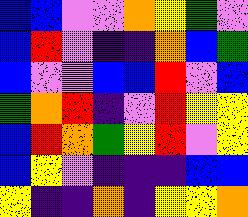[["blue", "blue", "violet", "violet", "orange", "yellow", "green", "violet"], ["blue", "red", "violet", "indigo", "indigo", "orange", "blue", "green"], ["blue", "violet", "violet", "blue", "blue", "red", "violet", "blue"], ["green", "orange", "red", "indigo", "violet", "red", "yellow", "yellow"], ["blue", "red", "orange", "green", "yellow", "red", "violet", "yellow"], ["blue", "yellow", "violet", "indigo", "indigo", "indigo", "blue", "blue"], ["yellow", "indigo", "indigo", "orange", "indigo", "yellow", "yellow", "orange"]]